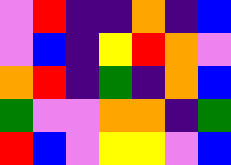[["violet", "red", "indigo", "indigo", "orange", "indigo", "blue"], ["violet", "blue", "indigo", "yellow", "red", "orange", "violet"], ["orange", "red", "indigo", "green", "indigo", "orange", "blue"], ["green", "violet", "violet", "orange", "orange", "indigo", "green"], ["red", "blue", "violet", "yellow", "yellow", "violet", "blue"]]